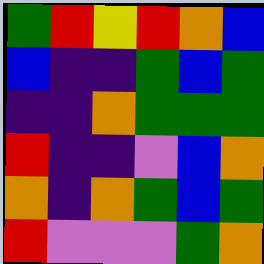[["green", "red", "yellow", "red", "orange", "blue"], ["blue", "indigo", "indigo", "green", "blue", "green"], ["indigo", "indigo", "orange", "green", "green", "green"], ["red", "indigo", "indigo", "violet", "blue", "orange"], ["orange", "indigo", "orange", "green", "blue", "green"], ["red", "violet", "violet", "violet", "green", "orange"]]